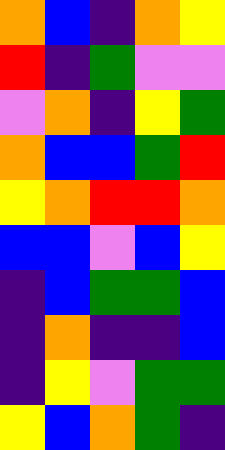[["orange", "blue", "indigo", "orange", "yellow"], ["red", "indigo", "green", "violet", "violet"], ["violet", "orange", "indigo", "yellow", "green"], ["orange", "blue", "blue", "green", "red"], ["yellow", "orange", "red", "red", "orange"], ["blue", "blue", "violet", "blue", "yellow"], ["indigo", "blue", "green", "green", "blue"], ["indigo", "orange", "indigo", "indigo", "blue"], ["indigo", "yellow", "violet", "green", "green"], ["yellow", "blue", "orange", "green", "indigo"]]